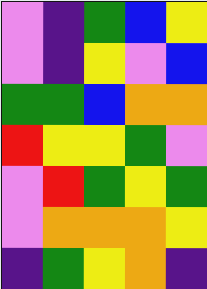[["violet", "indigo", "green", "blue", "yellow"], ["violet", "indigo", "yellow", "violet", "blue"], ["green", "green", "blue", "orange", "orange"], ["red", "yellow", "yellow", "green", "violet"], ["violet", "red", "green", "yellow", "green"], ["violet", "orange", "orange", "orange", "yellow"], ["indigo", "green", "yellow", "orange", "indigo"]]